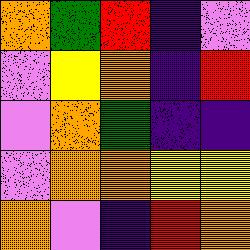[["orange", "green", "red", "indigo", "violet"], ["violet", "yellow", "orange", "indigo", "red"], ["violet", "orange", "green", "indigo", "indigo"], ["violet", "orange", "orange", "yellow", "yellow"], ["orange", "violet", "indigo", "red", "orange"]]